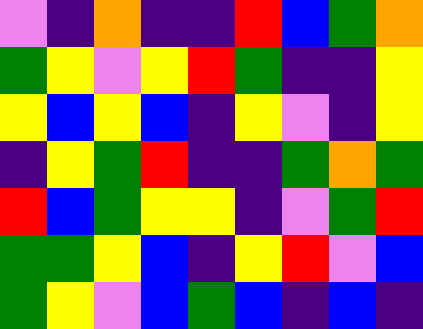[["violet", "indigo", "orange", "indigo", "indigo", "red", "blue", "green", "orange"], ["green", "yellow", "violet", "yellow", "red", "green", "indigo", "indigo", "yellow"], ["yellow", "blue", "yellow", "blue", "indigo", "yellow", "violet", "indigo", "yellow"], ["indigo", "yellow", "green", "red", "indigo", "indigo", "green", "orange", "green"], ["red", "blue", "green", "yellow", "yellow", "indigo", "violet", "green", "red"], ["green", "green", "yellow", "blue", "indigo", "yellow", "red", "violet", "blue"], ["green", "yellow", "violet", "blue", "green", "blue", "indigo", "blue", "indigo"]]